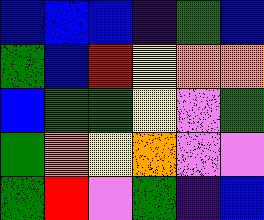[["blue", "blue", "blue", "indigo", "green", "blue"], ["green", "blue", "red", "yellow", "orange", "orange"], ["blue", "green", "green", "yellow", "violet", "green"], ["green", "orange", "yellow", "orange", "violet", "violet"], ["green", "red", "violet", "green", "indigo", "blue"]]